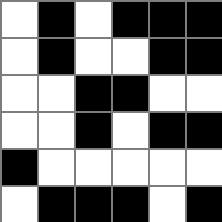[["white", "black", "white", "black", "black", "black"], ["white", "black", "white", "white", "black", "black"], ["white", "white", "black", "black", "white", "white"], ["white", "white", "black", "white", "black", "black"], ["black", "white", "white", "white", "white", "white"], ["white", "black", "black", "black", "white", "black"]]